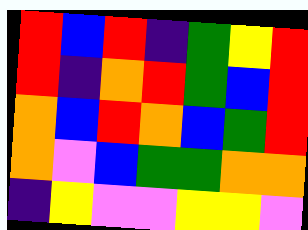[["red", "blue", "red", "indigo", "green", "yellow", "red"], ["red", "indigo", "orange", "red", "green", "blue", "red"], ["orange", "blue", "red", "orange", "blue", "green", "red"], ["orange", "violet", "blue", "green", "green", "orange", "orange"], ["indigo", "yellow", "violet", "violet", "yellow", "yellow", "violet"]]